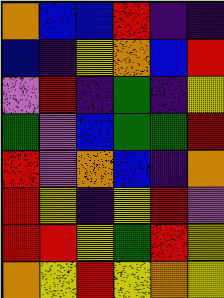[["orange", "blue", "blue", "red", "indigo", "indigo"], ["blue", "indigo", "yellow", "orange", "blue", "red"], ["violet", "red", "indigo", "green", "indigo", "yellow"], ["green", "violet", "blue", "green", "green", "red"], ["red", "violet", "orange", "blue", "indigo", "orange"], ["red", "yellow", "indigo", "yellow", "red", "violet"], ["red", "red", "yellow", "green", "red", "yellow"], ["orange", "yellow", "red", "yellow", "orange", "yellow"]]